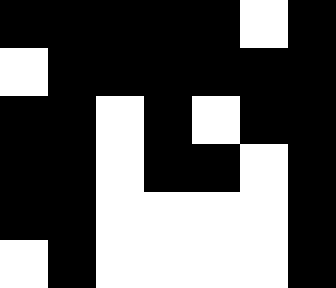[["black", "black", "black", "black", "black", "white", "black"], ["white", "black", "black", "black", "black", "black", "black"], ["black", "black", "white", "black", "white", "black", "black"], ["black", "black", "white", "black", "black", "white", "black"], ["black", "black", "white", "white", "white", "white", "black"], ["white", "black", "white", "white", "white", "white", "black"]]